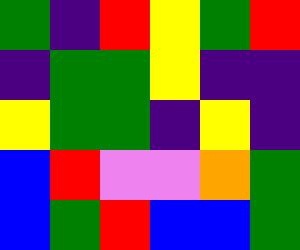[["green", "indigo", "red", "yellow", "green", "red"], ["indigo", "green", "green", "yellow", "indigo", "indigo"], ["yellow", "green", "green", "indigo", "yellow", "indigo"], ["blue", "red", "violet", "violet", "orange", "green"], ["blue", "green", "red", "blue", "blue", "green"]]